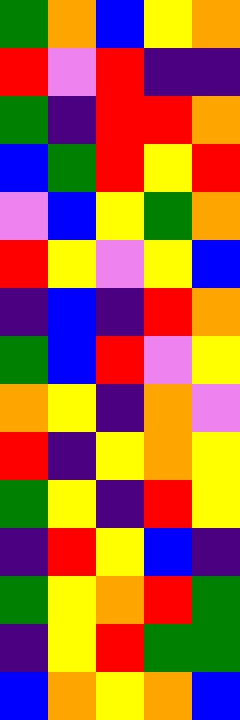[["green", "orange", "blue", "yellow", "orange"], ["red", "violet", "red", "indigo", "indigo"], ["green", "indigo", "red", "red", "orange"], ["blue", "green", "red", "yellow", "red"], ["violet", "blue", "yellow", "green", "orange"], ["red", "yellow", "violet", "yellow", "blue"], ["indigo", "blue", "indigo", "red", "orange"], ["green", "blue", "red", "violet", "yellow"], ["orange", "yellow", "indigo", "orange", "violet"], ["red", "indigo", "yellow", "orange", "yellow"], ["green", "yellow", "indigo", "red", "yellow"], ["indigo", "red", "yellow", "blue", "indigo"], ["green", "yellow", "orange", "red", "green"], ["indigo", "yellow", "red", "green", "green"], ["blue", "orange", "yellow", "orange", "blue"]]